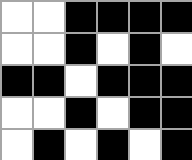[["white", "white", "black", "black", "black", "black"], ["white", "white", "black", "white", "black", "white"], ["black", "black", "white", "black", "black", "black"], ["white", "white", "black", "white", "black", "black"], ["white", "black", "white", "black", "white", "black"]]